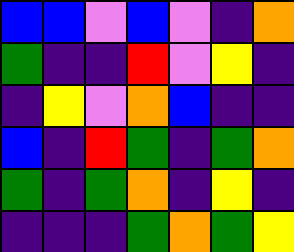[["blue", "blue", "violet", "blue", "violet", "indigo", "orange"], ["green", "indigo", "indigo", "red", "violet", "yellow", "indigo"], ["indigo", "yellow", "violet", "orange", "blue", "indigo", "indigo"], ["blue", "indigo", "red", "green", "indigo", "green", "orange"], ["green", "indigo", "green", "orange", "indigo", "yellow", "indigo"], ["indigo", "indigo", "indigo", "green", "orange", "green", "yellow"]]